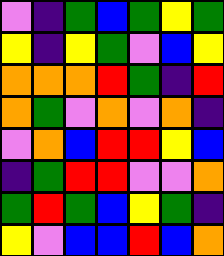[["violet", "indigo", "green", "blue", "green", "yellow", "green"], ["yellow", "indigo", "yellow", "green", "violet", "blue", "yellow"], ["orange", "orange", "orange", "red", "green", "indigo", "red"], ["orange", "green", "violet", "orange", "violet", "orange", "indigo"], ["violet", "orange", "blue", "red", "red", "yellow", "blue"], ["indigo", "green", "red", "red", "violet", "violet", "orange"], ["green", "red", "green", "blue", "yellow", "green", "indigo"], ["yellow", "violet", "blue", "blue", "red", "blue", "orange"]]